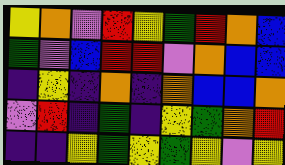[["yellow", "orange", "violet", "red", "yellow", "green", "red", "orange", "blue"], ["green", "violet", "blue", "red", "red", "violet", "orange", "blue", "blue"], ["indigo", "yellow", "indigo", "orange", "indigo", "orange", "blue", "blue", "orange"], ["violet", "red", "indigo", "green", "indigo", "yellow", "green", "orange", "red"], ["indigo", "indigo", "yellow", "green", "yellow", "green", "yellow", "violet", "yellow"]]